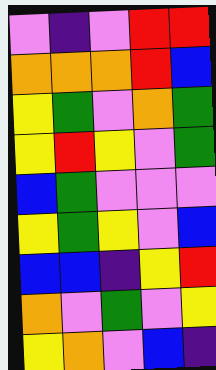[["violet", "indigo", "violet", "red", "red"], ["orange", "orange", "orange", "red", "blue"], ["yellow", "green", "violet", "orange", "green"], ["yellow", "red", "yellow", "violet", "green"], ["blue", "green", "violet", "violet", "violet"], ["yellow", "green", "yellow", "violet", "blue"], ["blue", "blue", "indigo", "yellow", "red"], ["orange", "violet", "green", "violet", "yellow"], ["yellow", "orange", "violet", "blue", "indigo"]]